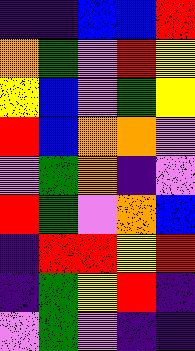[["indigo", "indigo", "blue", "blue", "red"], ["orange", "green", "violet", "red", "yellow"], ["yellow", "blue", "violet", "green", "yellow"], ["red", "blue", "orange", "orange", "violet"], ["violet", "green", "orange", "indigo", "violet"], ["red", "green", "violet", "orange", "blue"], ["indigo", "red", "red", "yellow", "red"], ["indigo", "green", "yellow", "red", "indigo"], ["violet", "green", "violet", "indigo", "indigo"]]